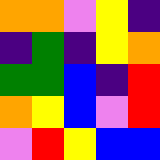[["orange", "orange", "violet", "yellow", "indigo"], ["indigo", "green", "indigo", "yellow", "orange"], ["green", "green", "blue", "indigo", "red"], ["orange", "yellow", "blue", "violet", "red"], ["violet", "red", "yellow", "blue", "blue"]]